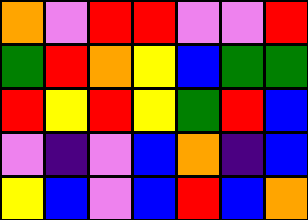[["orange", "violet", "red", "red", "violet", "violet", "red"], ["green", "red", "orange", "yellow", "blue", "green", "green"], ["red", "yellow", "red", "yellow", "green", "red", "blue"], ["violet", "indigo", "violet", "blue", "orange", "indigo", "blue"], ["yellow", "blue", "violet", "blue", "red", "blue", "orange"]]